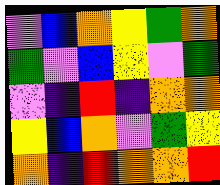[["violet", "blue", "orange", "yellow", "green", "orange"], ["green", "violet", "blue", "yellow", "violet", "green"], ["violet", "indigo", "red", "indigo", "orange", "orange"], ["yellow", "blue", "orange", "violet", "green", "yellow"], ["orange", "indigo", "red", "orange", "orange", "red"]]